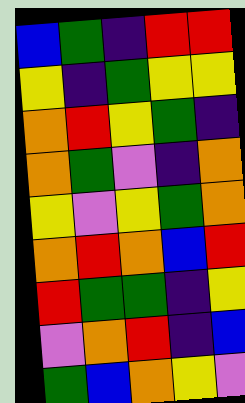[["blue", "green", "indigo", "red", "red"], ["yellow", "indigo", "green", "yellow", "yellow"], ["orange", "red", "yellow", "green", "indigo"], ["orange", "green", "violet", "indigo", "orange"], ["yellow", "violet", "yellow", "green", "orange"], ["orange", "red", "orange", "blue", "red"], ["red", "green", "green", "indigo", "yellow"], ["violet", "orange", "red", "indigo", "blue"], ["green", "blue", "orange", "yellow", "violet"]]